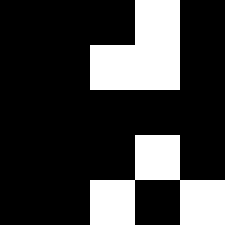[["black", "black", "black", "white", "black"], ["black", "black", "white", "white", "black"], ["black", "black", "black", "black", "black"], ["black", "black", "black", "white", "black"], ["black", "black", "white", "black", "white"]]